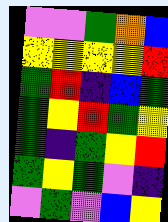[["violet", "violet", "green", "orange", "blue"], ["yellow", "yellow", "yellow", "yellow", "red"], ["green", "red", "indigo", "blue", "green"], ["green", "yellow", "red", "green", "yellow"], ["green", "indigo", "green", "yellow", "red"], ["green", "yellow", "green", "violet", "indigo"], ["violet", "green", "violet", "blue", "yellow"]]